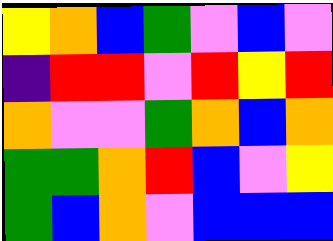[["yellow", "orange", "blue", "green", "violet", "blue", "violet"], ["indigo", "red", "red", "violet", "red", "yellow", "red"], ["orange", "violet", "violet", "green", "orange", "blue", "orange"], ["green", "green", "orange", "red", "blue", "violet", "yellow"], ["green", "blue", "orange", "violet", "blue", "blue", "blue"]]